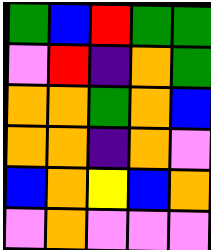[["green", "blue", "red", "green", "green"], ["violet", "red", "indigo", "orange", "green"], ["orange", "orange", "green", "orange", "blue"], ["orange", "orange", "indigo", "orange", "violet"], ["blue", "orange", "yellow", "blue", "orange"], ["violet", "orange", "violet", "violet", "violet"]]